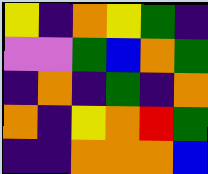[["yellow", "indigo", "orange", "yellow", "green", "indigo"], ["violet", "violet", "green", "blue", "orange", "green"], ["indigo", "orange", "indigo", "green", "indigo", "orange"], ["orange", "indigo", "yellow", "orange", "red", "green"], ["indigo", "indigo", "orange", "orange", "orange", "blue"]]